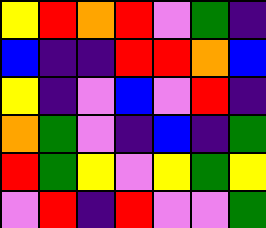[["yellow", "red", "orange", "red", "violet", "green", "indigo"], ["blue", "indigo", "indigo", "red", "red", "orange", "blue"], ["yellow", "indigo", "violet", "blue", "violet", "red", "indigo"], ["orange", "green", "violet", "indigo", "blue", "indigo", "green"], ["red", "green", "yellow", "violet", "yellow", "green", "yellow"], ["violet", "red", "indigo", "red", "violet", "violet", "green"]]